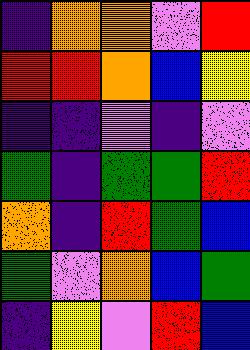[["indigo", "orange", "orange", "violet", "red"], ["red", "red", "orange", "blue", "yellow"], ["indigo", "indigo", "violet", "indigo", "violet"], ["green", "indigo", "green", "green", "red"], ["orange", "indigo", "red", "green", "blue"], ["green", "violet", "orange", "blue", "green"], ["indigo", "yellow", "violet", "red", "blue"]]